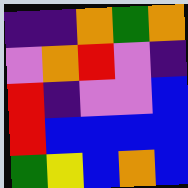[["indigo", "indigo", "orange", "green", "orange"], ["violet", "orange", "red", "violet", "indigo"], ["red", "indigo", "violet", "violet", "blue"], ["red", "blue", "blue", "blue", "blue"], ["green", "yellow", "blue", "orange", "blue"]]